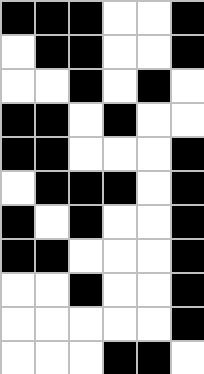[["black", "black", "black", "white", "white", "black"], ["white", "black", "black", "white", "white", "black"], ["white", "white", "black", "white", "black", "white"], ["black", "black", "white", "black", "white", "white"], ["black", "black", "white", "white", "white", "black"], ["white", "black", "black", "black", "white", "black"], ["black", "white", "black", "white", "white", "black"], ["black", "black", "white", "white", "white", "black"], ["white", "white", "black", "white", "white", "black"], ["white", "white", "white", "white", "white", "black"], ["white", "white", "white", "black", "black", "white"]]